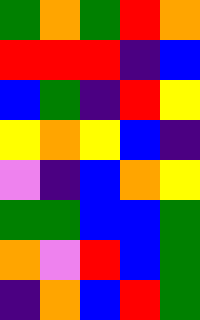[["green", "orange", "green", "red", "orange"], ["red", "red", "red", "indigo", "blue"], ["blue", "green", "indigo", "red", "yellow"], ["yellow", "orange", "yellow", "blue", "indigo"], ["violet", "indigo", "blue", "orange", "yellow"], ["green", "green", "blue", "blue", "green"], ["orange", "violet", "red", "blue", "green"], ["indigo", "orange", "blue", "red", "green"]]